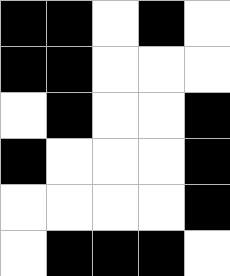[["black", "black", "white", "black", "white"], ["black", "black", "white", "white", "white"], ["white", "black", "white", "white", "black"], ["black", "white", "white", "white", "black"], ["white", "white", "white", "white", "black"], ["white", "black", "black", "black", "white"]]